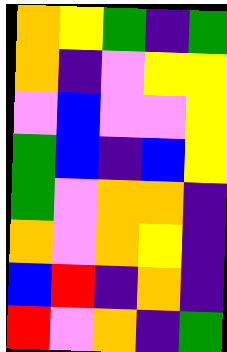[["orange", "yellow", "green", "indigo", "green"], ["orange", "indigo", "violet", "yellow", "yellow"], ["violet", "blue", "violet", "violet", "yellow"], ["green", "blue", "indigo", "blue", "yellow"], ["green", "violet", "orange", "orange", "indigo"], ["orange", "violet", "orange", "yellow", "indigo"], ["blue", "red", "indigo", "orange", "indigo"], ["red", "violet", "orange", "indigo", "green"]]